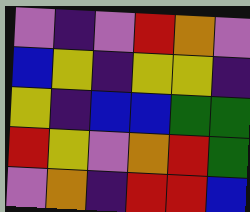[["violet", "indigo", "violet", "red", "orange", "violet"], ["blue", "yellow", "indigo", "yellow", "yellow", "indigo"], ["yellow", "indigo", "blue", "blue", "green", "green"], ["red", "yellow", "violet", "orange", "red", "green"], ["violet", "orange", "indigo", "red", "red", "blue"]]